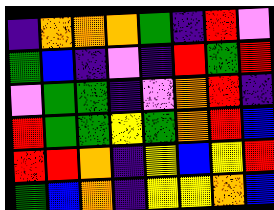[["indigo", "orange", "orange", "orange", "green", "indigo", "red", "violet"], ["green", "blue", "indigo", "violet", "indigo", "red", "green", "red"], ["violet", "green", "green", "indigo", "violet", "orange", "red", "indigo"], ["red", "green", "green", "yellow", "green", "orange", "red", "blue"], ["red", "red", "orange", "indigo", "yellow", "blue", "yellow", "red"], ["green", "blue", "orange", "indigo", "yellow", "yellow", "orange", "blue"]]